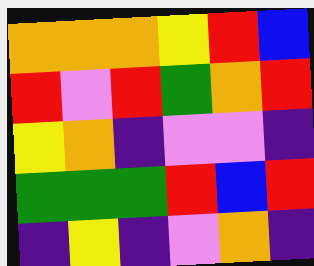[["orange", "orange", "orange", "yellow", "red", "blue"], ["red", "violet", "red", "green", "orange", "red"], ["yellow", "orange", "indigo", "violet", "violet", "indigo"], ["green", "green", "green", "red", "blue", "red"], ["indigo", "yellow", "indigo", "violet", "orange", "indigo"]]